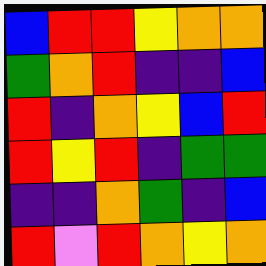[["blue", "red", "red", "yellow", "orange", "orange"], ["green", "orange", "red", "indigo", "indigo", "blue"], ["red", "indigo", "orange", "yellow", "blue", "red"], ["red", "yellow", "red", "indigo", "green", "green"], ["indigo", "indigo", "orange", "green", "indigo", "blue"], ["red", "violet", "red", "orange", "yellow", "orange"]]